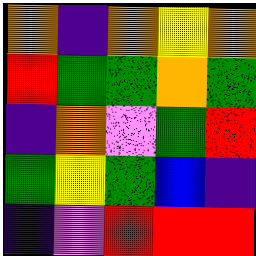[["orange", "indigo", "orange", "yellow", "orange"], ["red", "green", "green", "orange", "green"], ["indigo", "orange", "violet", "green", "red"], ["green", "yellow", "green", "blue", "indigo"], ["indigo", "violet", "red", "red", "red"]]